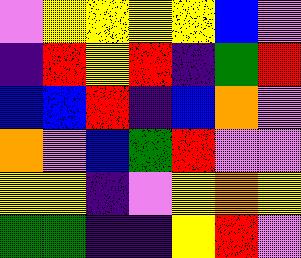[["violet", "yellow", "yellow", "yellow", "yellow", "blue", "violet"], ["indigo", "red", "yellow", "red", "indigo", "green", "red"], ["blue", "blue", "red", "indigo", "blue", "orange", "violet"], ["orange", "violet", "blue", "green", "red", "violet", "violet"], ["yellow", "yellow", "indigo", "violet", "yellow", "orange", "yellow"], ["green", "green", "indigo", "indigo", "yellow", "red", "violet"]]